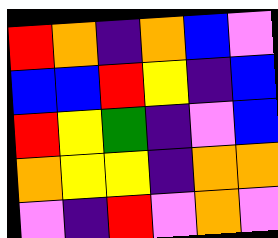[["red", "orange", "indigo", "orange", "blue", "violet"], ["blue", "blue", "red", "yellow", "indigo", "blue"], ["red", "yellow", "green", "indigo", "violet", "blue"], ["orange", "yellow", "yellow", "indigo", "orange", "orange"], ["violet", "indigo", "red", "violet", "orange", "violet"]]